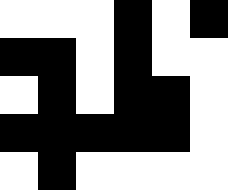[["white", "white", "white", "black", "white", "black"], ["black", "black", "white", "black", "white", "white"], ["white", "black", "white", "black", "black", "white"], ["black", "black", "black", "black", "black", "white"], ["white", "black", "white", "white", "white", "white"]]